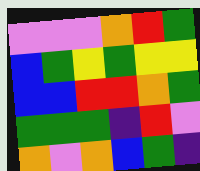[["violet", "violet", "violet", "orange", "red", "green"], ["blue", "green", "yellow", "green", "yellow", "yellow"], ["blue", "blue", "red", "red", "orange", "green"], ["green", "green", "green", "indigo", "red", "violet"], ["orange", "violet", "orange", "blue", "green", "indigo"]]